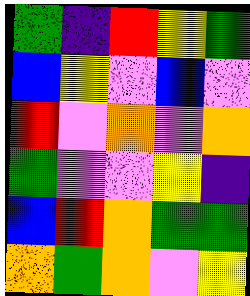[["green", "indigo", "red", "yellow", "green"], ["blue", "yellow", "violet", "blue", "violet"], ["red", "violet", "orange", "violet", "orange"], ["green", "violet", "violet", "yellow", "indigo"], ["blue", "red", "orange", "green", "green"], ["orange", "green", "orange", "violet", "yellow"]]